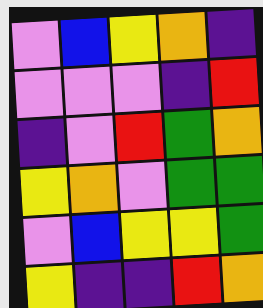[["violet", "blue", "yellow", "orange", "indigo"], ["violet", "violet", "violet", "indigo", "red"], ["indigo", "violet", "red", "green", "orange"], ["yellow", "orange", "violet", "green", "green"], ["violet", "blue", "yellow", "yellow", "green"], ["yellow", "indigo", "indigo", "red", "orange"]]